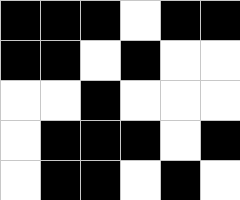[["black", "black", "black", "white", "black", "black"], ["black", "black", "white", "black", "white", "white"], ["white", "white", "black", "white", "white", "white"], ["white", "black", "black", "black", "white", "black"], ["white", "black", "black", "white", "black", "white"]]